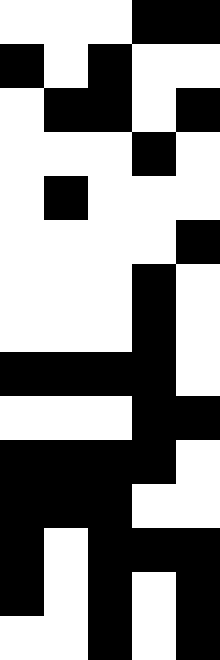[["white", "white", "white", "black", "black"], ["black", "white", "black", "white", "white"], ["white", "black", "black", "white", "black"], ["white", "white", "white", "black", "white"], ["white", "black", "white", "white", "white"], ["white", "white", "white", "white", "black"], ["white", "white", "white", "black", "white"], ["white", "white", "white", "black", "white"], ["black", "black", "black", "black", "white"], ["white", "white", "white", "black", "black"], ["black", "black", "black", "black", "white"], ["black", "black", "black", "white", "white"], ["black", "white", "black", "black", "black"], ["black", "white", "black", "white", "black"], ["white", "white", "black", "white", "black"]]